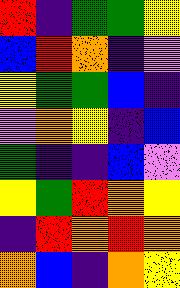[["red", "indigo", "green", "green", "yellow"], ["blue", "red", "orange", "indigo", "violet"], ["yellow", "green", "green", "blue", "indigo"], ["violet", "orange", "yellow", "indigo", "blue"], ["green", "indigo", "indigo", "blue", "violet"], ["yellow", "green", "red", "orange", "yellow"], ["indigo", "red", "orange", "red", "orange"], ["orange", "blue", "indigo", "orange", "yellow"]]